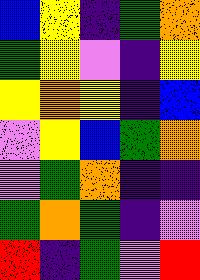[["blue", "yellow", "indigo", "green", "orange"], ["green", "yellow", "violet", "indigo", "yellow"], ["yellow", "orange", "yellow", "indigo", "blue"], ["violet", "yellow", "blue", "green", "orange"], ["violet", "green", "orange", "indigo", "indigo"], ["green", "orange", "green", "indigo", "violet"], ["red", "indigo", "green", "violet", "red"]]